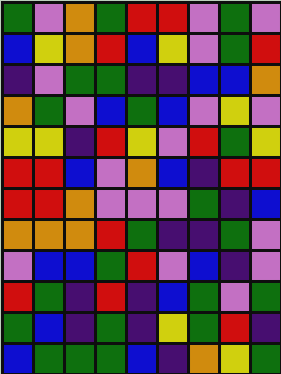[["green", "violet", "orange", "green", "red", "red", "violet", "green", "violet"], ["blue", "yellow", "orange", "red", "blue", "yellow", "violet", "green", "red"], ["indigo", "violet", "green", "green", "indigo", "indigo", "blue", "blue", "orange"], ["orange", "green", "violet", "blue", "green", "blue", "violet", "yellow", "violet"], ["yellow", "yellow", "indigo", "red", "yellow", "violet", "red", "green", "yellow"], ["red", "red", "blue", "violet", "orange", "blue", "indigo", "red", "red"], ["red", "red", "orange", "violet", "violet", "violet", "green", "indigo", "blue"], ["orange", "orange", "orange", "red", "green", "indigo", "indigo", "green", "violet"], ["violet", "blue", "blue", "green", "red", "violet", "blue", "indigo", "violet"], ["red", "green", "indigo", "red", "indigo", "blue", "green", "violet", "green"], ["green", "blue", "indigo", "green", "indigo", "yellow", "green", "red", "indigo"], ["blue", "green", "green", "green", "blue", "indigo", "orange", "yellow", "green"]]